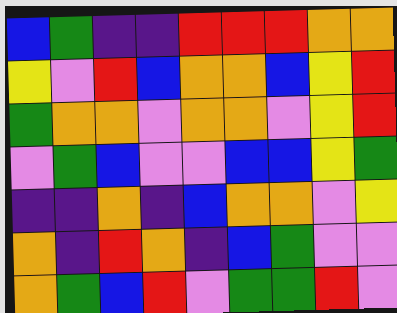[["blue", "green", "indigo", "indigo", "red", "red", "red", "orange", "orange"], ["yellow", "violet", "red", "blue", "orange", "orange", "blue", "yellow", "red"], ["green", "orange", "orange", "violet", "orange", "orange", "violet", "yellow", "red"], ["violet", "green", "blue", "violet", "violet", "blue", "blue", "yellow", "green"], ["indigo", "indigo", "orange", "indigo", "blue", "orange", "orange", "violet", "yellow"], ["orange", "indigo", "red", "orange", "indigo", "blue", "green", "violet", "violet"], ["orange", "green", "blue", "red", "violet", "green", "green", "red", "violet"]]